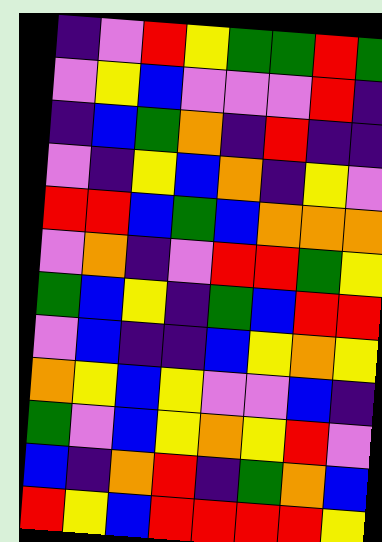[["indigo", "violet", "red", "yellow", "green", "green", "red", "green"], ["violet", "yellow", "blue", "violet", "violet", "violet", "red", "indigo"], ["indigo", "blue", "green", "orange", "indigo", "red", "indigo", "indigo"], ["violet", "indigo", "yellow", "blue", "orange", "indigo", "yellow", "violet"], ["red", "red", "blue", "green", "blue", "orange", "orange", "orange"], ["violet", "orange", "indigo", "violet", "red", "red", "green", "yellow"], ["green", "blue", "yellow", "indigo", "green", "blue", "red", "red"], ["violet", "blue", "indigo", "indigo", "blue", "yellow", "orange", "yellow"], ["orange", "yellow", "blue", "yellow", "violet", "violet", "blue", "indigo"], ["green", "violet", "blue", "yellow", "orange", "yellow", "red", "violet"], ["blue", "indigo", "orange", "red", "indigo", "green", "orange", "blue"], ["red", "yellow", "blue", "red", "red", "red", "red", "yellow"]]